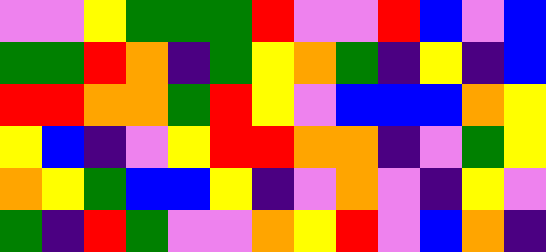[["violet", "violet", "yellow", "green", "green", "green", "red", "violet", "violet", "red", "blue", "violet", "blue"], ["green", "green", "red", "orange", "indigo", "green", "yellow", "orange", "green", "indigo", "yellow", "indigo", "blue"], ["red", "red", "orange", "orange", "green", "red", "yellow", "violet", "blue", "blue", "blue", "orange", "yellow"], ["yellow", "blue", "indigo", "violet", "yellow", "red", "red", "orange", "orange", "indigo", "violet", "green", "yellow"], ["orange", "yellow", "green", "blue", "blue", "yellow", "indigo", "violet", "orange", "violet", "indigo", "yellow", "violet"], ["green", "indigo", "red", "green", "violet", "violet", "orange", "yellow", "red", "violet", "blue", "orange", "indigo"]]